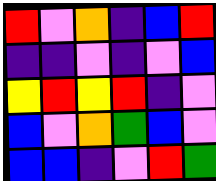[["red", "violet", "orange", "indigo", "blue", "red"], ["indigo", "indigo", "violet", "indigo", "violet", "blue"], ["yellow", "red", "yellow", "red", "indigo", "violet"], ["blue", "violet", "orange", "green", "blue", "violet"], ["blue", "blue", "indigo", "violet", "red", "green"]]